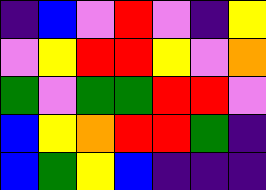[["indigo", "blue", "violet", "red", "violet", "indigo", "yellow"], ["violet", "yellow", "red", "red", "yellow", "violet", "orange"], ["green", "violet", "green", "green", "red", "red", "violet"], ["blue", "yellow", "orange", "red", "red", "green", "indigo"], ["blue", "green", "yellow", "blue", "indigo", "indigo", "indigo"]]